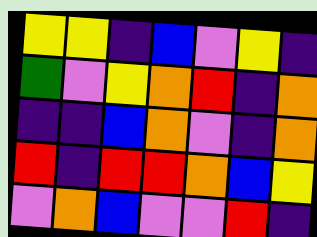[["yellow", "yellow", "indigo", "blue", "violet", "yellow", "indigo"], ["green", "violet", "yellow", "orange", "red", "indigo", "orange"], ["indigo", "indigo", "blue", "orange", "violet", "indigo", "orange"], ["red", "indigo", "red", "red", "orange", "blue", "yellow"], ["violet", "orange", "blue", "violet", "violet", "red", "indigo"]]